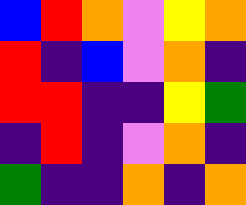[["blue", "red", "orange", "violet", "yellow", "orange"], ["red", "indigo", "blue", "violet", "orange", "indigo"], ["red", "red", "indigo", "indigo", "yellow", "green"], ["indigo", "red", "indigo", "violet", "orange", "indigo"], ["green", "indigo", "indigo", "orange", "indigo", "orange"]]